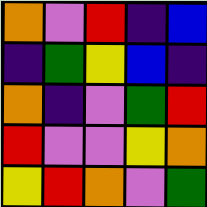[["orange", "violet", "red", "indigo", "blue"], ["indigo", "green", "yellow", "blue", "indigo"], ["orange", "indigo", "violet", "green", "red"], ["red", "violet", "violet", "yellow", "orange"], ["yellow", "red", "orange", "violet", "green"]]